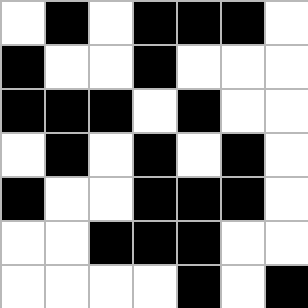[["white", "black", "white", "black", "black", "black", "white"], ["black", "white", "white", "black", "white", "white", "white"], ["black", "black", "black", "white", "black", "white", "white"], ["white", "black", "white", "black", "white", "black", "white"], ["black", "white", "white", "black", "black", "black", "white"], ["white", "white", "black", "black", "black", "white", "white"], ["white", "white", "white", "white", "black", "white", "black"]]